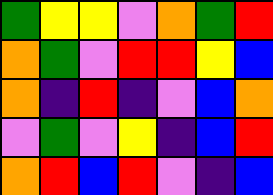[["green", "yellow", "yellow", "violet", "orange", "green", "red"], ["orange", "green", "violet", "red", "red", "yellow", "blue"], ["orange", "indigo", "red", "indigo", "violet", "blue", "orange"], ["violet", "green", "violet", "yellow", "indigo", "blue", "red"], ["orange", "red", "blue", "red", "violet", "indigo", "blue"]]